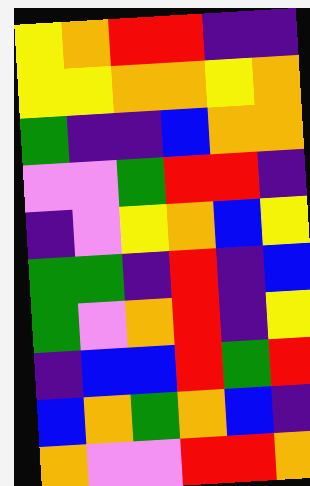[["yellow", "orange", "red", "red", "indigo", "indigo"], ["yellow", "yellow", "orange", "orange", "yellow", "orange"], ["green", "indigo", "indigo", "blue", "orange", "orange"], ["violet", "violet", "green", "red", "red", "indigo"], ["indigo", "violet", "yellow", "orange", "blue", "yellow"], ["green", "green", "indigo", "red", "indigo", "blue"], ["green", "violet", "orange", "red", "indigo", "yellow"], ["indigo", "blue", "blue", "red", "green", "red"], ["blue", "orange", "green", "orange", "blue", "indigo"], ["orange", "violet", "violet", "red", "red", "orange"]]